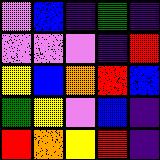[["violet", "blue", "indigo", "green", "indigo"], ["violet", "violet", "violet", "indigo", "red"], ["yellow", "blue", "orange", "red", "blue"], ["green", "yellow", "violet", "blue", "indigo"], ["red", "orange", "yellow", "red", "indigo"]]